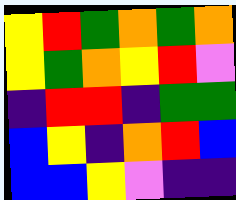[["yellow", "red", "green", "orange", "green", "orange"], ["yellow", "green", "orange", "yellow", "red", "violet"], ["indigo", "red", "red", "indigo", "green", "green"], ["blue", "yellow", "indigo", "orange", "red", "blue"], ["blue", "blue", "yellow", "violet", "indigo", "indigo"]]